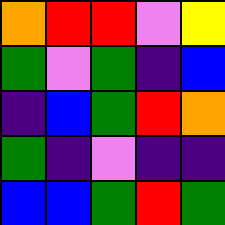[["orange", "red", "red", "violet", "yellow"], ["green", "violet", "green", "indigo", "blue"], ["indigo", "blue", "green", "red", "orange"], ["green", "indigo", "violet", "indigo", "indigo"], ["blue", "blue", "green", "red", "green"]]